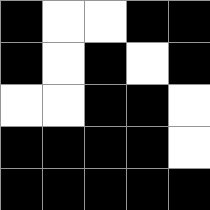[["black", "white", "white", "black", "black"], ["black", "white", "black", "white", "black"], ["white", "white", "black", "black", "white"], ["black", "black", "black", "black", "white"], ["black", "black", "black", "black", "black"]]